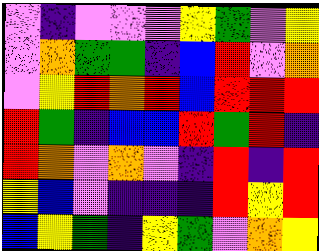[["violet", "indigo", "violet", "violet", "violet", "yellow", "green", "violet", "yellow"], ["violet", "orange", "green", "green", "indigo", "blue", "red", "violet", "orange"], ["violet", "yellow", "red", "orange", "red", "blue", "red", "red", "red"], ["red", "green", "indigo", "blue", "blue", "red", "green", "red", "indigo"], ["red", "orange", "violet", "orange", "violet", "indigo", "red", "indigo", "red"], ["yellow", "blue", "violet", "indigo", "indigo", "indigo", "red", "yellow", "red"], ["blue", "yellow", "green", "indigo", "yellow", "green", "violet", "orange", "yellow"]]